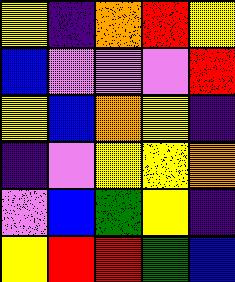[["yellow", "indigo", "orange", "red", "yellow"], ["blue", "violet", "violet", "violet", "red"], ["yellow", "blue", "orange", "yellow", "indigo"], ["indigo", "violet", "yellow", "yellow", "orange"], ["violet", "blue", "green", "yellow", "indigo"], ["yellow", "red", "red", "green", "blue"]]